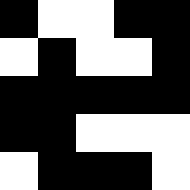[["black", "white", "white", "black", "black"], ["white", "black", "white", "white", "black"], ["black", "black", "black", "black", "black"], ["black", "black", "white", "white", "white"], ["white", "black", "black", "black", "white"]]